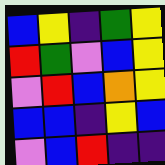[["blue", "yellow", "indigo", "green", "yellow"], ["red", "green", "violet", "blue", "yellow"], ["violet", "red", "blue", "orange", "yellow"], ["blue", "blue", "indigo", "yellow", "blue"], ["violet", "blue", "red", "indigo", "indigo"]]